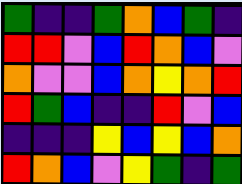[["green", "indigo", "indigo", "green", "orange", "blue", "green", "indigo"], ["red", "red", "violet", "blue", "red", "orange", "blue", "violet"], ["orange", "violet", "violet", "blue", "orange", "yellow", "orange", "red"], ["red", "green", "blue", "indigo", "indigo", "red", "violet", "blue"], ["indigo", "indigo", "indigo", "yellow", "blue", "yellow", "blue", "orange"], ["red", "orange", "blue", "violet", "yellow", "green", "indigo", "green"]]